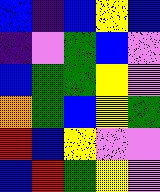[["blue", "indigo", "blue", "yellow", "blue"], ["indigo", "violet", "green", "blue", "violet"], ["blue", "green", "green", "yellow", "violet"], ["orange", "green", "blue", "yellow", "green"], ["red", "blue", "yellow", "violet", "violet"], ["blue", "red", "green", "yellow", "violet"]]